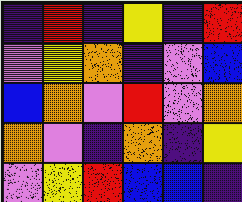[["indigo", "red", "indigo", "yellow", "indigo", "red"], ["violet", "yellow", "orange", "indigo", "violet", "blue"], ["blue", "orange", "violet", "red", "violet", "orange"], ["orange", "violet", "indigo", "orange", "indigo", "yellow"], ["violet", "yellow", "red", "blue", "blue", "indigo"]]